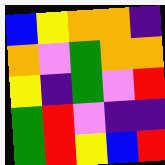[["blue", "yellow", "orange", "orange", "indigo"], ["orange", "violet", "green", "orange", "orange"], ["yellow", "indigo", "green", "violet", "red"], ["green", "red", "violet", "indigo", "indigo"], ["green", "red", "yellow", "blue", "red"]]